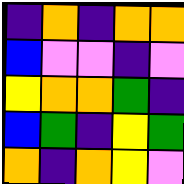[["indigo", "orange", "indigo", "orange", "orange"], ["blue", "violet", "violet", "indigo", "violet"], ["yellow", "orange", "orange", "green", "indigo"], ["blue", "green", "indigo", "yellow", "green"], ["orange", "indigo", "orange", "yellow", "violet"]]